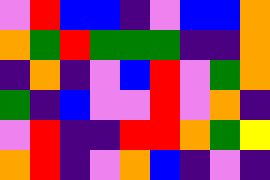[["violet", "red", "blue", "blue", "indigo", "violet", "blue", "blue", "orange"], ["orange", "green", "red", "green", "green", "green", "indigo", "indigo", "orange"], ["indigo", "orange", "indigo", "violet", "blue", "red", "violet", "green", "orange"], ["green", "indigo", "blue", "violet", "violet", "red", "violet", "orange", "indigo"], ["violet", "red", "indigo", "indigo", "red", "red", "orange", "green", "yellow"], ["orange", "red", "indigo", "violet", "orange", "blue", "indigo", "violet", "indigo"]]